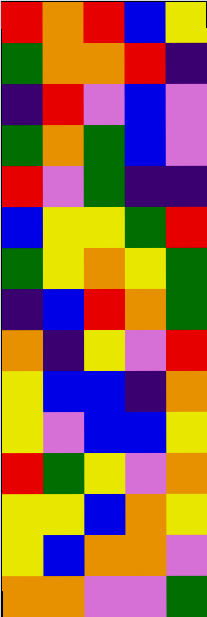[["red", "orange", "red", "blue", "yellow"], ["green", "orange", "orange", "red", "indigo"], ["indigo", "red", "violet", "blue", "violet"], ["green", "orange", "green", "blue", "violet"], ["red", "violet", "green", "indigo", "indigo"], ["blue", "yellow", "yellow", "green", "red"], ["green", "yellow", "orange", "yellow", "green"], ["indigo", "blue", "red", "orange", "green"], ["orange", "indigo", "yellow", "violet", "red"], ["yellow", "blue", "blue", "indigo", "orange"], ["yellow", "violet", "blue", "blue", "yellow"], ["red", "green", "yellow", "violet", "orange"], ["yellow", "yellow", "blue", "orange", "yellow"], ["yellow", "blue", "orange", "orange", "violet"], ["orange", "orange", "violet", "violet", "green"]]